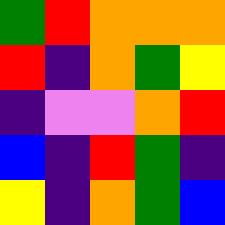[["green", "red", "orange", "orange", "orange"], ["red", "indigo", "orange", "green", "yellow"], ["indigo", "violet", "violet", "orange", "red"], ["blue", "indigo", "red", "green", "indigo"], ["yellow", "indigo", "orange", "green", "blue"]]